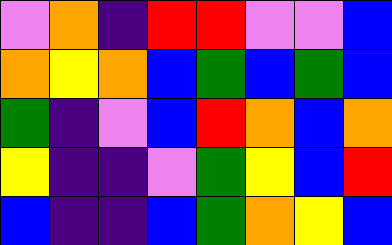[["violet", "orange", "indigo", "red", "red", "violet", "violet", "blue"], ["orange", "yellow", "orange", "blue", "green", "blue", "green", "blue"], ["green", "indigo", "violet", "blue", "red", "orange", "blue", "orange"], ["yellow", "indigo", "indigo", "violet", "green", "yellow", "blue", "red"], ["blue", "indigo", "indigo", "blue", "green", "orange", "yellow", "blue"]]